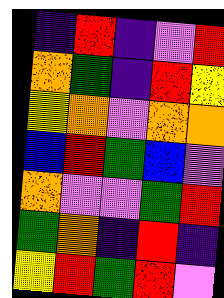[["indigo", "red", "indigo", "violet", "red"], ["orange", "green", "indigo", "red", "yellow"], ["yellow", "orange", "violet", "orange", "orange"], ["blue", "red", "green", "blue", "violet"], ["orange", "violet", "violet", "green", "red"], ["green", "orange", "indigo", "red", "indigo"], ["yellow", "red", "green", "red", "violet"]]